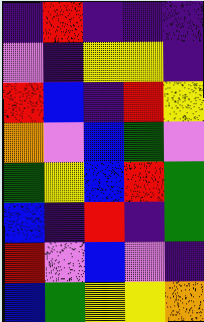[["indigo", "red", "indigo", "indigo", "indigo"], ["violet", "indigo", "yellow", "yellow", "indigo"], ["red", "blue", "indigo", "red", "yellow"], ["orange", "violet", "blue", "green", "violet"], ["green", "yellow", "blue", "red", "green"], ["blue", "indigo", "red", "indigo", "green"], ["red", "violet", "blue", "violet", "indigo"], ["blue", "green", "yellow", "yellow", "orange"]]